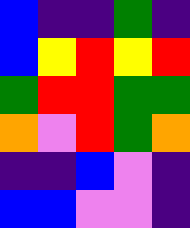[["blue", "indigo", "indigo", "green", "indigo"], ["blue", "yellow", "red", "yellow", "red"], ["green", "red", "red", "green", "green"], ["orange", "violet", "red", "green", "orange"], ["indigo", "indigo", "blue", "violet", "indigo"], ["blue", "blue", "violet", "violet", "indigo"]]